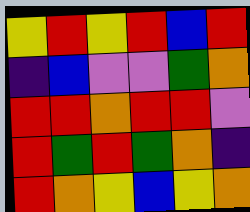[["yellow", "red", "yellow", "red", "blue", "red"], ["indigo", "blue", "violet", "violet", "green", "orange"], ["red", "red", "orange", "red", "red", "violet"], ["red", "green", "red", "green", "orange", "indigo"], ["red", "orange", "yellow", "blue", "yellow", "orange"]]